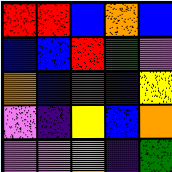[["red", "red", "blue", "orange", "blue"], ["blue", "blue", "red", "green", "violet"], ["orange", "blue", "red", "indigo", "yellow"], ["violet", "indigo", "yellow", "blue", "orange"], ["violet", "violet", "orange", "indigo", "green"]]